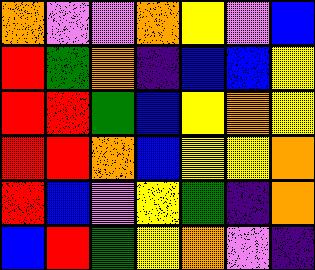[["orange", "violet", "violet", "orange", "yellow", "violet", "blue"], ["red", "green", "orange", "indigo", "blue", "blue", "yellow"], ["red", "red", "green", "blue", "yellow", "orange", "yellow"], ["red", "red", "orange", "blue", "yellow", "yellow", "orange"], ["red", "blue", "violet", "yellow", "green", "indigo", "orange"], ["blue", "red", "green", "yellow", "orange", "violet", "indigo"]]